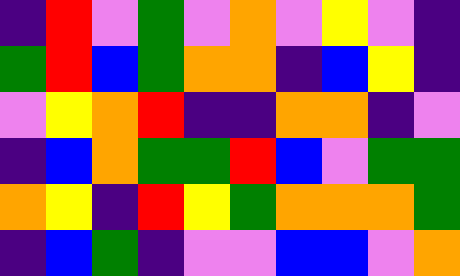[["indigo", "red", "violet", "green", "violet", "orange", "violet", "yellow", "violet", "indigo"], ["green", "red", "blue", "green", "orange", "orange", "indigo", "blue", "yellow", "indigo"], ["violet", "yellow", "orange", "red", "indigo", "indigo", "orange", "orange", "indigo", "violet"], ["indigo", "blue", "orange", "green", "green", "red", "blue", "violet", "green", "green"], ["orange", "yellow", "indigo", "red", "yellow", "green", "orange", "orange", "orange", "green"], ["indigo", "blue", "green", "indigo", "violet", "violet", "blue", "blue", "violet", "orange"]]